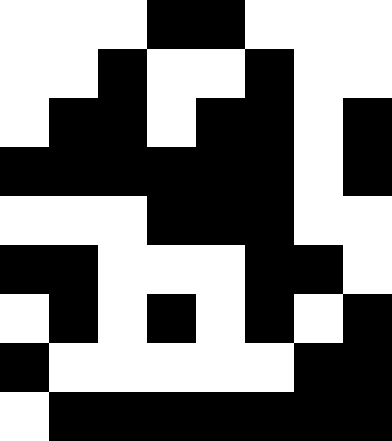[["white", "white", "white", "black", "black", "white", "white", "white"], ["white", "white", "black", "white", "white", "black", "white", "white"], ["white", "black", "black", "white", "black", "black", "white", "black"], ["black", "black", "black", "black", "black", "black", "white", "black"], ["white", "white", "white", "black", "black", "black", "white", "white"], ["black", "black", "white", "white", "white", "black", "black", "white"], ["white", "black", "white", "black", "white", "black", "white", "black"], ["black", "white", "white", "white", "white", "white", "black", "black"], ["white", "black", "black", "black", "black", "black", "black", "black"]]